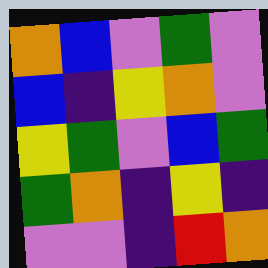[["orange", "blue", "violet", "green", "violet"], ["blue", "indigo", "yellow", "orange", "violet"], ["yellow", "green", "violet", "blue", "green"], ["green", "orange", "indigo", "yellow", "indigo"], ["violet", "violet", "indigo", "red", "orange"]]